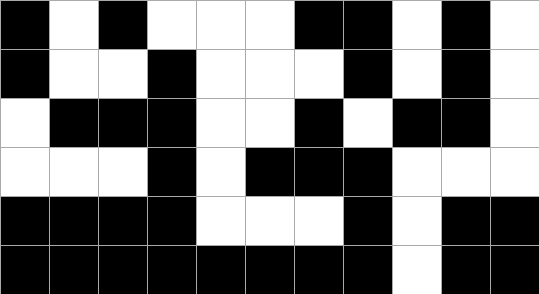[["black", "white", "black", "white", "white", "white", "black", "black", "white", "black", "white"], ["black", "white", "white", "black", "white", "white", "white", "black", "white", "black", "white"], ["white", "black", "black", "black", "white", "white", "black", "white", "black", "black", "white"], ["white", "white", "white", "black", "white", "black", "black", "black", "white", "white", "white"], ["black", "black", "black", "black", "white", "white", "white", "black", "white", "black", "black"], ["black", "black", "black", "black", "black", "black", "black", "black", "white", "black", "black"]]